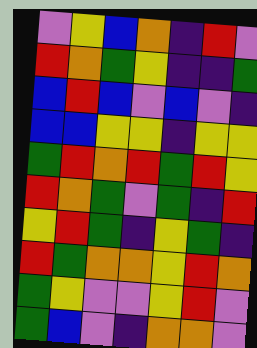[["violet", "yellow", "blue", "orange", "indigo", "red", "violet"], ["red", "orange", "green", "yellow", "indigo", "indigo", "green"], ["blue", "red", "blue", "violet", "blue", "violet", "indigo"], ["blue", "blue", "yellow", "yellow", "indigo", "yellow", "yellow"], ["green", "red", "orange", "red", "green", "red", "yellow"], ["red", "orange", "green", "violet", "green", "indigo", "red"], ["yellow", "red", "green", "indigo", "yellow", "green", "indigo"], ["red", "green", "orange", "orange", "yellow", "red", "orange"], ["green", "yellow", "violet", "violet", "yellow", "red", "violet"], ["green", "blue", "violet", "indigo", "orange", "orange", "violet"]]